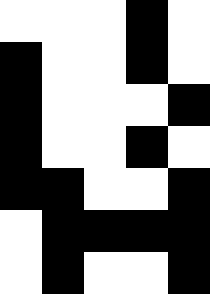[["white", "white", "white", "black", "white"], ["black", "white", "white", "black", "white"], ["black", "white", "white", "white", "black"], ["black", "white", "white", "black", "white"], ["black", "black", "white", "white", "black"], ["white", "black", "black", "black", "black"], ["white", "black", "white", "white", "black"]]